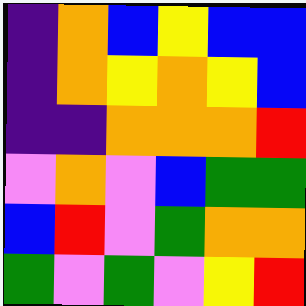[["indigo", "orange", "blue", "yellow", "blue", "blue"], ["indigo", "orange", "yellow", "orange", "yellow", "blue"], ["indigo", "indigo", "orange", "orange", "orange", "red"], ["violet", "orange", "violet", "blue", "green", "green"], ["blue", "red", "violet", "green", "orange", "orange"], ["green", "violet", "green", "violet", "yellow", "red"]]